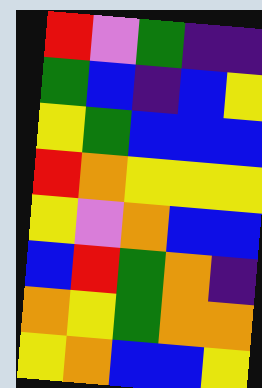[["red", "violet", "green", "indigo", "indigo"], ["green", "blue", "indigo", "blue", "yellow"], ["yellow", "green", "blue", "blue", "blue"], ["red", "orange", "yellow", "yellow", "yellow"], ["yellow", "violet", "orange", "blue", "blue"], ["blue", "red", "green", "orange", "indigo"], ["orange", "yellow", "green", "orange", "orange"], ["yellow", "orange", "blue", "blue", "yellow"]]